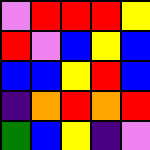[["violet", "red", "red", "red", "yellow"], ["red", "violet", "blue", "yellow", "blue"], ["blue", "blue", "yellow", "red", "blue"], ["indigo", "orange", "red", "orange", "red"], ["green", "blue", "yellow", "indigo", "violet"]]